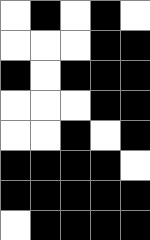[["white", "black", "white", "black", "white"], ["white", "white", "white", "black", "black"], ["black", "white", "black", "black", "black"], ["white", "white", "white", "black", "black"], ["white", "white", "black", "white", "black"], ["black", "black", "black", "black", "white"], ["black", "black", "black", "black", "black"], ["white", "black", "black", "black", "black"]]